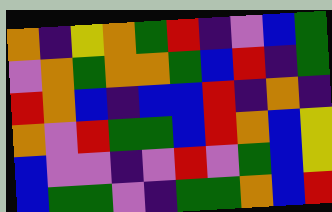[["orange", "indigo", "yellow", "orange", "green", "red", "indigo", "violet", "blue", "green"], ["violet", "orange", "green", "orange", "orange", "green", "blue", "red", "indigo", "green"], ["red", "orange", "blue", "indigo", "blue", "blue", "red", "indigo", "orange", "indigo"], ["orange", "violet", "red", "green", "green", "blue", "red", "orange", "blue", "yellow"], ["blue", "violet", "violet", "indigo", "violet", "red", "violet", "green", "blue", "yellow"], ["blue", "green", "green", "violet", "indigo", "green", "green", "orange", "blue", "red"]]